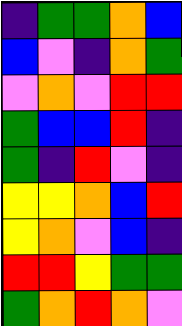[["indigo", "green", "green", "orange", "blue"], ["blue", "violet", "indigo", "orange", "green"], ["violet", "orange", "violet", "red", "red"], ["green", "blue", "blue", "red", "indigo"], ["green", "indigo", "red", "violet", "indigo"], ["yellow", "yellow", "orange", "blue", "red"], ["yellow", "orange", "violet", "blue", "indigo"], ["red", "red", "yellow", "green", "green"], ["green", "orange", "red", "orange", "violet"]]